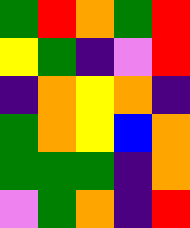[["green", "red", "orange", "green", "red"], ["yellow", "green", "indigo", "violet", "red"], ["indigo", "orange", "yellow", "orange", "indigo"], ["green", "orange", "yellow", "blue", "orange"], ["green", "green", "green", "indigo", "orange"], ["violet", "green", "orange", "indigo", "red"]]